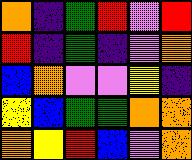[["orange", "indigo", "green", "red", "violet", "red"], ["red", "indigo", "green", "indigo", "violet", "orange"], ["blue", "orange", "violet", "violet", "yellow", "indigo"], ["yellow", "blue", "green", "green", "orange", "orange"], ["orange", "yellow", "red", "blue", "violet", "orange"]]